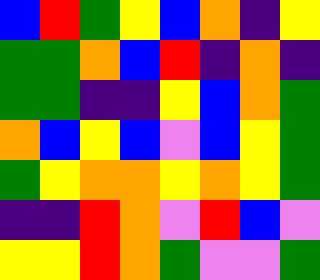[["blue", "red", "green", "yellow", "blue", "orange", "indigo", "yellow"], ["green", "green", "orange", "blue", "red", "indigo", "orange", "indigo"], ["green", "green", "indigo", "indigo", "yellow", "blue", "orange", "green"], ["orange", "blue", "yellow", "blue", "violet", "blue", "yellow", "green"], ["green", "yellow", "orange", "orange", "yellow", "orange", "yellow", "green"], ["indigo", "indigo", "red", "orange", "violet", "red", "blue", "violet"], ["yellow", "yellow", "red", "orange", "green", "violet", "violet", "green"]]